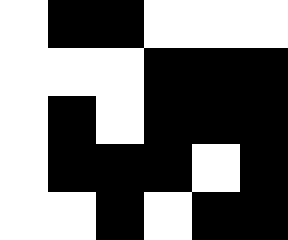[["white", "black", "black", "white", "white", "white"], ["white", "white", "white", "black", "black", "black"], ["white", "black", "white", "black", "black", "black"], ["white", "black", "black", "black", "white", "black"], ["white", "white", "black", "white", "black", "black"]]